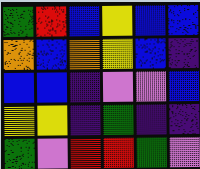[["green", "red", "blue", "yellow", "blue", "blue"], ["orange", "blue", "orange", "yellow", "blue", "indigo"], ["blue", "blue", "indigo", "violet", "violet", "blue"], ["yellow", "yellow", "indigo", "green", "indigo", "indigo"], ["green", "violet", "red", "red", "green", "violet"]]